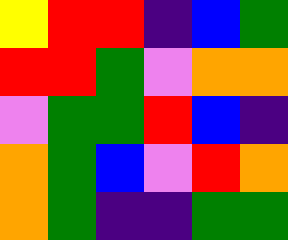[["yellow", "red", "red", "indigo", "blue", "green"], ["red", "red", "green", "violet", "orange", "orange"], ["violet", "green", "green", "red", "blue", "indigo"], ["orange", "green", "blue", "violet", "red", "orange"], ["orange", "green", "indigo", "indigo", "green", "green"]]